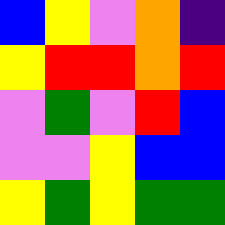[["blue", "yellow", "violet", "orange", "indigo"], ["yellow", "red", "red", "orange", "red"], ["violet", "green", "violet", "red", "blue"], ["violet", "violet", "yellow", "blue", "blue"], ["yellow", "green", "yellow", "green", "green"]]